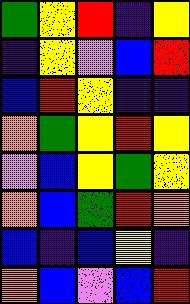[["green", "yellow", "red", "indigo", "yellow"], ["indigo", "yellow", "violet", "blue", "red"], ["blue", "red", "yellow", "indigo", "indigo"], ["orange", "green", "yellow", "red", "yellow"], ["violet", "blue", "yellow", "green", "yellow"], ["orange", "blue", "green", "red", "orange"], ["blue", "indigo", "blue", "yellow", "indigo"], ["orange", "blue", "violet", "blue", "red"]]